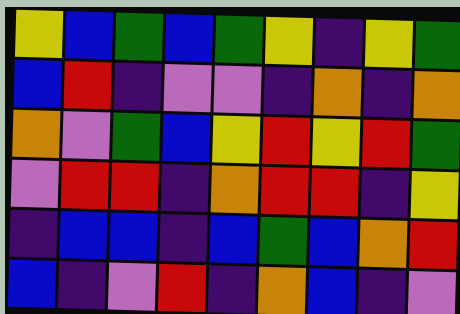[["yellow", "blue", "green", "blue", "green", "yellow", "indigo", "yellow", "green"], ["blue", "red", "indigo", "violet", "violet", "indigo", "orange", "indigo", "orange"], ["orange", "violet", "green", "blue", "yellow", "red", "yellow", "red", "green"], ["violet", "red", "red", "indigo", "orange", "red", "red", "indigo", "yellow"], ["indigo", "blue", "blue", "indigo", "blue", "green", "blue", "orange", "red"], ["blue", "indigo", "violet", "red", "indigo", "orange", "blue", "indigo", "violet"]]